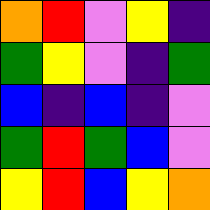[["orange", "red", "violet", "yellow", "indigo"], ["green", "yellow", "violet", "indigo", "green"], ["blue", "indigo", "blue", "indigo", "violet"], ["green", "red", "green", "blue", "violet"], ["yellow", "red", "blue", "yellow", "orange"]]